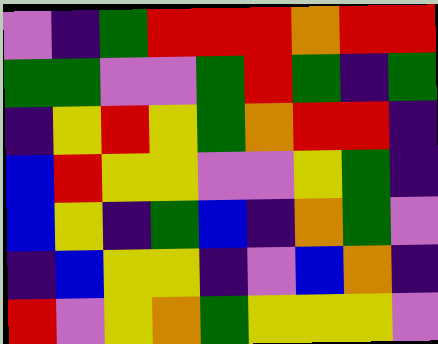[["violet", "indigo", "green", "red", "red", "red", "orange", "red", "red"], ["green", "green", "violet", "violet", "green", "red", "green", "indigo", "green"], ["indigo", "yellow", "red", "yellow", "green", "orange", "red", "red", "indigo"], ["blue", "red", "yellow", "yellow", "violet", "violet", "yellow", "green", "indigo"], ["blue", "yellow", "indigo", "green", "blue", "indigo", "orange", "green", "violet"], ["indigo", "blue", "yellow", "yellow", "indigo", "violet", "blue", "orange", "indigo"], ["red", "violet", "yellow", "orange", "green", "yellow", "yellow", "yellow", "violet"]]